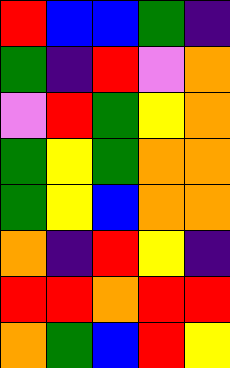[["red", "blue", "blue", "green", "indigo"], ["green", "indigo", "red", "violet", "orange"], ["violet", "red", "green", "yellow", "orange"], ["green", "yellow", "green", "orange", "orange"], ["green", "yellow", "blue", "orange", "orange"], ["orange", "indigo", "red", "yellow", "indigo"], ["red", "red", "orange", "red", "red"], ["orange", "green", "blue", "red", "yellow"]]